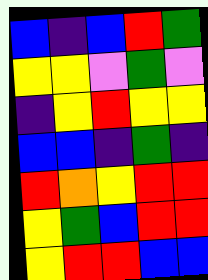[["blue", "indigo", "blue", "red", "green"], ["yellow", "yellow", "violet", "green", "violet"], ["indigo", "yellow", "red", "yellow", "yellow"], ["blue", "blue", "indigo", "green", "indigo"], ["red", "orange", "yellow", "red", "red"], ["yellow", "green", "blue", "red", "red"], ["yellow", "red", "red", "blue", "blue"]]